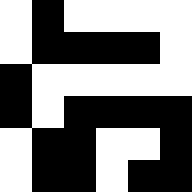[["white", "black", "white", "white", "white", "white"], ["white", "black", "black", "black", "black", "white"], ["black", "white", "white", "white", "white", "white"], ["black", "white", "black", "black", "black", "black"], ["white", "black", "black", "white", "white", "black"], ["white", "black", "black", "white", "black", "black"]]